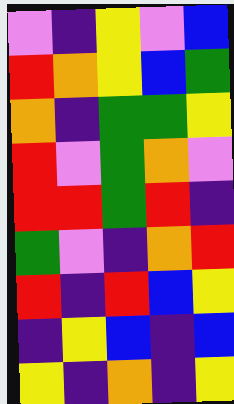[["violet", "indigo", "yellow", "violet", "blue"], ["red", "orange", "yellow", "blue", "green"], ["orange", "indigo", "green", "green", "yellow"], ["red", "violet", "green", "orange", "violet"], ["red", "red", "green", "red", "indigo"], ["green", "violet", "indigo", "orange", "red"], ["red", "indigo", "red", "blue", "yellow"], ["indigo", "yellow", "blue", "indigo", "blue"], ["yellow", "indigo", "orange", "indigo", "yellow"]]